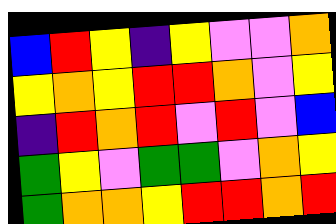[["blue", "red", "yellow", "indigo", "yellow", "violet", "violet", "orange"], ["yellow", "orange", "yellow", "red", "red", "orange", "violet", "yellow"], ["indigo", "red", "orange", "red", "violet", "red", "violet", "blue"], ["green", "yellow", "violet", "green", "green", "violet", "orange", "yellow"], ["green", "orange", "orange", "yellow", "red", "red", "orange", "red"]]